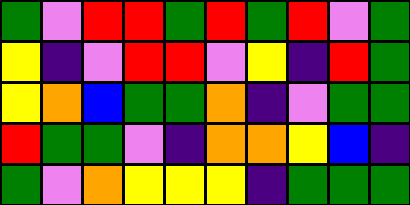[["green", "violet", "red", "red", "green", "red", "green", "red", "violet", "green"], ["yellow", "indigo", "violet", "red", "red", "violet", "yellow", "indigo", "red", "green"], ["yellow", "orange", "blue", "green", "green", "orange", "indigo", "violet", "green", "green"], ["red", "green", "green", "violet", "indigo", "orange", "orange", "yellow", "blue", "indigo"], ["green", "violet", "orange", "yellow", "yellow", "yellow", "indigo", "green", "green", "green"]]